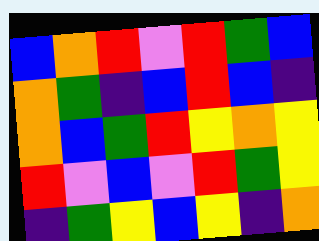[["blue", "orange", "red", "violet", "red", "green", "blue"], ["orange", "green", "indigo", "blue", "red", "blue", "indigo"], ["orange", "blue", "green", "red", "yellow", "orange", "yellow"], ["red", "violet", "blue", "violet", "red", "green", "yellow"], ["indigo", "green", "yellow", "blue", "yellow", "indigo", "orange"]]